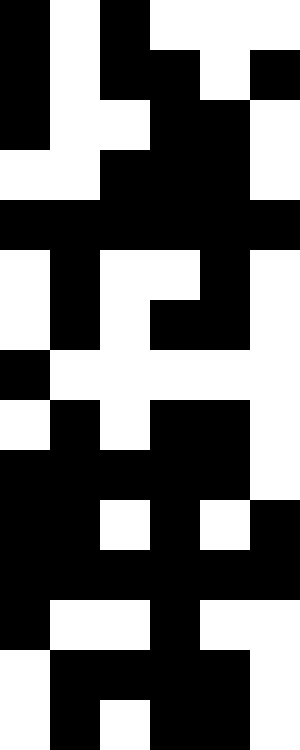[["black", "white", "black", "white", "white", "white"], ["black", "white", "black", "black", "white", "black"], ["black", "white", "white", "black", "black", "white"], ["white", "white", "black", "black", "black", "white"], ["black", "black", "black", "black", "black", "black"], ["white", "black", "white", "white", "black", "white"], ["white", "black", "white", "black", "black", "white"], ["black", "white", "white", "white", "white", "white"], ["white", "black", "white", "black", "black", "white"], ["black", "black", "black", "black", "black", "white"], ["black", "black", "white", "black", "white", "black"], ["black", "black", "black", "black", "black", "black"], ["black", "white", "white", "black", "white", "white"], ["white", "black", "black", "black", "black", "white"], ["white", "black", "white", "black", "black", "white"]]